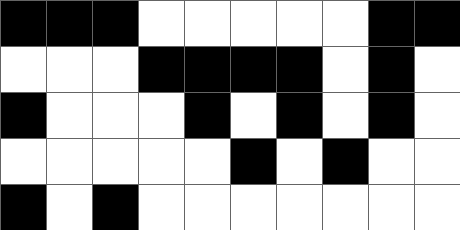[["black", "black", "black", "white", "white", "white", "white", "white", "black", "black"], ["white", "white", "white", "black", "black", "black", "black", "white", "black", "white"], ["black", "white", "white", "white", "black", "white", "black", "white", "black", "white"], ["white", "white", "white", "white", "white", "black", "white", "black", "white", "white"], ["black", "white", "black", "white", "white", "white", "white", "white", "white", "white"]]